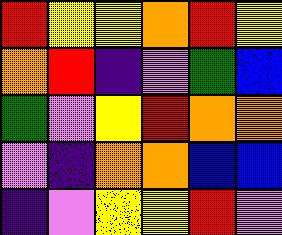[["red", "yellow", "yellow", "orange", "red", "yellow"], ["orange", "red", "indigo", "violet", "green", "blue"], ["green", "violet", "yellow", "red", "orange", "orange"], ["violet", "indigo", "orange", "orange", "blue", "blue"], ["indigo", "violet", "yellow", "yellow", "red", "violet"]]